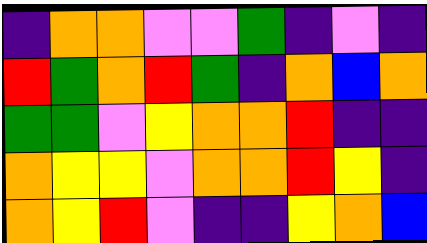[["indigo", "orange", "orange", "violet", "violet", "green", "indigo", "violet", "indigo"], ["red", "green", "orange", "red", "green", "indigo", "orange", "blue", "orange"], ["green", "green", "violet", "yellow", "orange", "orange", "red", "indigo", "indigo"], ["orange", "yellow", "yellow", "violet", "orange", "orange", "red", "yellow", "indigo"], ["orange", "yellow", "red", "violet", "indigo", "indigo", "yellow", "orange", "blue"]]